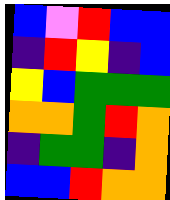[["blue", "violet", "red", "blue", "blue"], ["indigo", "red", "yellow", "indigo", "blue"], ["yellow", "blue", "green", "green", "green"], ["orange", "orange", "green", "red", "orange"], ["indigo", "green", "green", "indigo", "orange"], ["blue", "blue", "red", "orange", "orange"]]